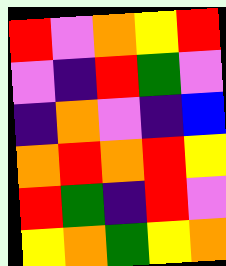[["red", "violet", "orange", "yellow", "red"], ["violet", "indigo", "red", "green", "violet"], ["indigo", "orange", "violet", "indigo", "blue"], ["orange", "red", "orange", "red", "yellow"], ["red", "green", "indigo", "red", "violet"], ["yellow", "orange", "green", "yellow", "orange"]]